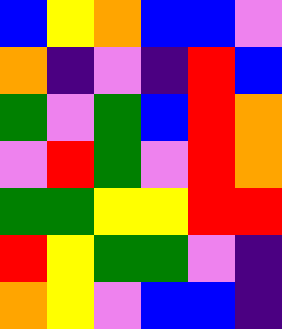[["blue", "yellow", "orange", "blue", "blue", "violet"], ["orange", "indigo", "violet", "indigo", "red", "blue"], ["green", "violet", "green", "blue", "red", "orange"], ["violet", "red", "green", "violet", "red", "orange"], ["green", "green", "yellow", "yellow", "red", "red"], ["red", "yellow", "green", "green", "violet", "indigo"], ["orange", "yellow", "violet", "blue", "blue", "indigo"]]